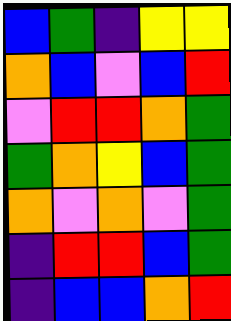[["blue", "green", "indigo", "yellow", "yellow"], ["orange", "blue", "violet", "blue", "red"], ["violet", "red", "red", "orange", "green"], ["green", "orange", "yellow", "blue", "green"], ["orange", "violet", "orange", "violet", "green"], ["indigo", "red", "red", "blue", "green"], ["indigo", "blue", "blue", "orange", "red"]]